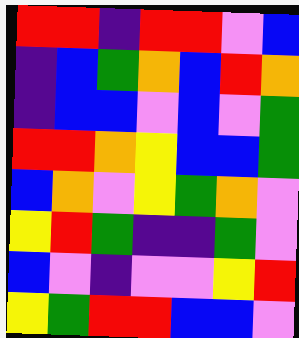[["red", "red", "indigo", "red", "red", "violet", "blue"], ["indigo", "blue", "green", "orange", "blue", "red", "orange"], ["indigo", "blue", "blue", "violet", "blue", "violet", "green"], ["red", "red", "orange", "yellow", "blue", "blue", "green"], ["blue", "orange", "violet", "yellow", "green", "orange", "violet"], ["yellow", "red", "green", "indigo", "indigo", "green", "violet"], ["blue", "violet", "indigo", "violet", "violet", "yellow", "red"], ["yellow", "green", "red", "red", "blue", "blue", "violet"]]